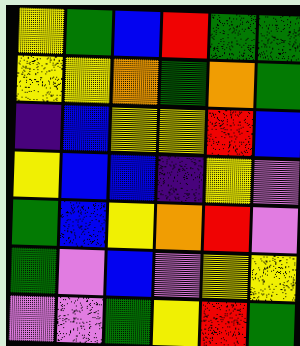[["yellow", "green", "blue", "red", "green", "green"], ["yellow", "yellow", "orange", "green", "orange", "green"], ["indigo", "blue", "yellow", "yellow", "red", "blue"], ["yellow", "blue", "blue", "indigo", "yellow", "violet"], ["green", "blue", "yellow", "orange", "red", "violet"], ["green", "violet", "blue", "violet", "yellow", "yellow"], ["violet", "violet", "green", "yellow", "red", "green"]]